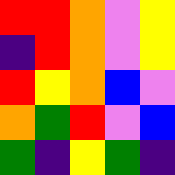[["red", "red", "orange", "violet", "yellow"], ["indigo", "red", "orange", "violet", "yellow"], ["red", "yellow", "orange", "blue", "violet"], ["orange", "green", "red", "violet", "blue"], ["green", "indigo", "yellow", "green", "indigo"]]